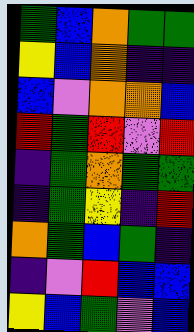[["green", "blue", "orange", "green", "green"], ["yellow", "blue", "orange", "indigo", "indigo"], ["blue", "violet", "orange", "orange", "blue"], ["red", "green", "red", "violet", "red"], ["indigo", "green", "orange", "green", "green"], ["indigo", "green", "yellow", "indigo", "red"], ["orange", "green", "blue", "green", "indigo"], ["indigo", "violet", "red", "blue", "blue"], ["yellow", "blue", "green", "violet", "blue"]]